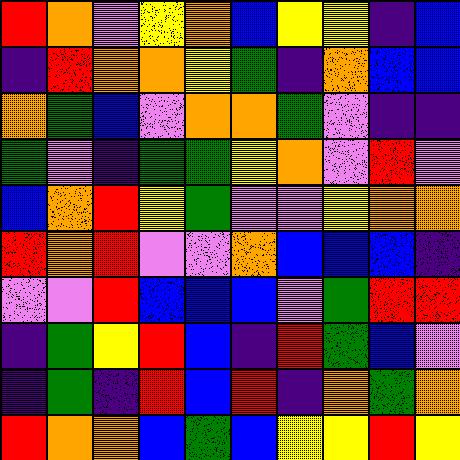[["red", "orange", "violet", "yellow", "orange", "blue", "yellow", "yellow", "indigo", "blue"], ["indigo", "red", "orange", "orange", "yellow", "green", "indigo", "orange", "blue", "blue"], ["orange", "green", "blue", "violet", "orange", "orange", "green", "violet", "indigo", "indigo"], ["green", "violet", "indigo", "green", "green", "yellow", "orange", "violet", "red", "violet"], ["blue", "orange", "red", "yellow", "green", "violet", "violet", "yellow", "orange", "orange"], ["red", "orange", "red", "violet", "violet", "orange", "blue", "blue", "blue", "indigo"], ["violet", "violet", "red", "blue", "blue", "blue", "violet", "green", "red", "red"], ["indigo", "green", "yellow", "red", "blue", "indigo", "red", "green", "blue", "violet"], ["indigo", "green", "indigo", "red", "blue", "red", "indigo", "orange", "green", "orange"], ["red", "orange", "orange", "blue", "green", "blue", "yellow", "yellow", "red", "yellow"]]